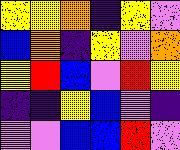[["yellow", "yellow", "orange", "indigo", "yellow", "violet"], ["blue", "orange", "indigo", "yellow", "violet", "orange"], ["yellow", "red", "blue", "violet", "red", "yellow"], ["indigo", "indigo", "yellow", "blue", "violet", "indigo"], ["violet", "violet", "blue", "blue", "red", "violet"]]